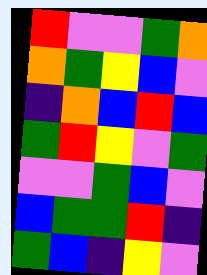[["red", "violet", "violet", "green", "orange"], ["orange", "green", "yellow", "blue", "violet"], ["indigo", "orange", "blue", "red", "blue"], ["green", "red", "yellow", "violet", "green"], ["violet", "violet", "green", "blue", "violet"], ["blue", "green", "green", "red", "indigo"], ["green", "blue", "indigo", "yellow", "violet"]]